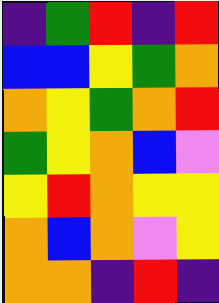[["indigo", "green", "red", "indigo", "red"], ["blue", "blue", "yellow", "green", "orange"], ["orange", "yellow", "green", "orange", "red"], ["green", "yellow", "orange", "blue", "violet"], ["yellow", "red", "orange", "yellow", "yellow"], ["orange", "blue", "orange", "violet", "yellow"], ["orange", "orange", "indigo", "red", "indigo"]]